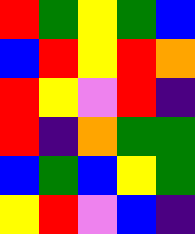[["red", "green", "yellow", "green", "blue"], ["blue", "red", "yellow", "red", "orange"], ["red", "yellow", "violet", "red", "indigo"], ["red", "indigo", "orange", "green", "green"], ["blue", "green", "blue", "yellow", "green"], ["yellow", "red", "violet", "blue", "indigo"]]